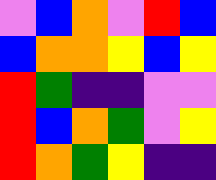[["violet", "blue", "orange", "violet", "red", "blue"], ["blue", "orange", "orange", "yellow", "blue", "yellow"], ["red", "green", "indigo", "indigo", "violet", "violet"], ["red", "blue", "orange", "green", "violet", "yellow"], ["red", "orange", "green", "yellow", "indigo", "indigo"]]